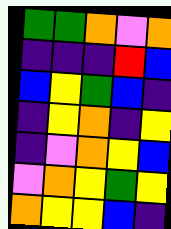[["green", "green", "orange", "violet", "orange"], ["indigo", "indigo", "indigo", "red", "blue"], ["blue", "yellow", "green", "blue", "indigo"], ["indigo", "yellow", "orange", "indigo", "yellow"], ["indigo", "violet", "orange", "yellow", "blue"], ["violet", "orange", "yellow", "green", "yellow"], ["orange", "yellow", "yellow", "blue", "indigo"]]